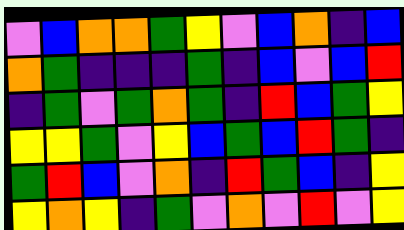[["violet", "blue", "orange", "orange", "green", "yellow", "violet", "blue", "orange", "indigo", "blue"], ["orange", "green", "indigo", "indigo", "indigo", "green", "indigo", "blue", "violet", "blue", "red"], ["indigo", "green", "violet", "green", "orange", "green", "indigo", "red", "blue", "green", "yellow"], ["yellow", "yellow", "green", "violet", "yellow", "blue", "green", "blue", "red", "green", "indigo"], ["green", "red", "blue", "violet", "orange", "indigo", "red", "green", "blue", "indigo", "yellow"], ["yellow", "orange", "yellow", "indigo", "green", "violet", "orange", "violet", "red", "violet", "yellow"]]